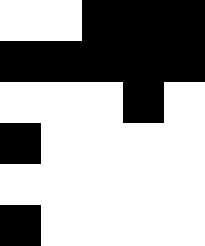[["white", "white", "black", "black", "black"], ["black", "black", "black", "black", "black"], ["white", "white", "white", "black", "white"], ["black", "white", "white", "white", "white"], ["white", "white", "white", "white", "white"], ["black", "white", "white", "white", "white"]]